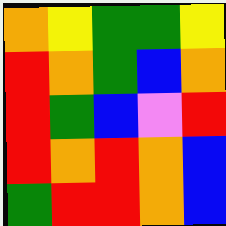[["orange", "yellow", "green", "green", "yellow"], ["red", "orange", "green", "blue", "orange"], ["red", "green", "blue", "violet", "red"], ["red", "orange", "red", "orange", "blue"], ["green", "red", "red", "orange", "blue"]]